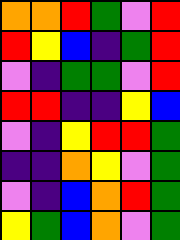[["orange", "orange", "red", "green", "violet", "red"], ["red", "yellow", "blue", "indigo", "green", "red"], ["violet", "indigo", "green", "green", "violet", "red"], ["red", "red", "indigo", "indigo", "yellow", "blue"], ["violet", "indigo", "yellow", "red", "red", "green"], ["indigo", "indigo", "orange", "yellow", "violet", "green"], ["violet", "indigo", "blue", "orange", "red", "green"], ["yellow", "green", "blue", "orange", "violet", "green"]]